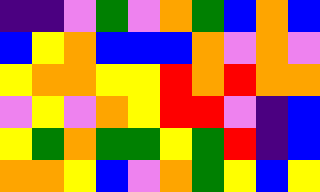[["indigo", "indigo", "violet", "green", "violet", "orange", "green", "blue", "orange", "blue"], ["blue", "yellow", "orange", "blue", "blue", "blue", "orange", "violet", "orange", "violet"], ["yellow", "orange", "orange", "yellow", "yellow", "red", "orange", "red", "orange", "orange"], ["violet", "yellow", "violet", "orange", "yellow", "red", "red", "violet", "indigo", "blue"], ["yellow", "green", "orange", "green", "green", "yellow", "green", "red", "indigo", "blue"], ["orange", "orange", "yellow", "blue", "violet", "orange", "green", "yellow", "blue", "yellow"]]